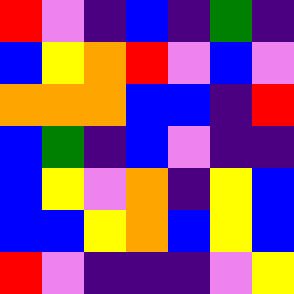[["red", "violet", "indigo", "blue", "indigo", "green", "indigo"], ["blue", "yellow", "orange", "red", "violet", "blue", "violet"], ["orange", "orange", "orange", "blue", "blue", "indigo", "red"], ["blue", "green", "indigo", "blue", "violet", "indigo", "indigo"], ["blue", "yellow", "violet", "orange", "indigo", "yellow", "blue"], ["blue", "blue", "yellow", "orange", "blue", "yellow", "blue"], ["red", "violet", "indigo", "indigo", "indigo", "violet", "yellow"]]